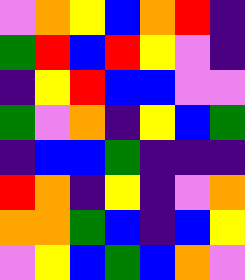[["violet", "orange", "yellow", "blue", "orange", "red", "indigo"], ["green", "red", "blue", "red", "yellow", "violet", "indigo"], ["indigo", "yellow", "red", "blue", "blue", "violet", "violet"], ["green", "violet", "orange", "indigo", "yellow", "blue", "green"], ["indigo", "blue", "blue", "green", "indigo", "indigo", "indigo"], ["red", "orange", "indigo", "yellow", "indigo", "violet", "orange"], ["orange", "orange", "green", "blue", "indigo", "blue", "yellow"], ["violet", "yellow", "blue", "green", "blue", "orange", "violet"]]